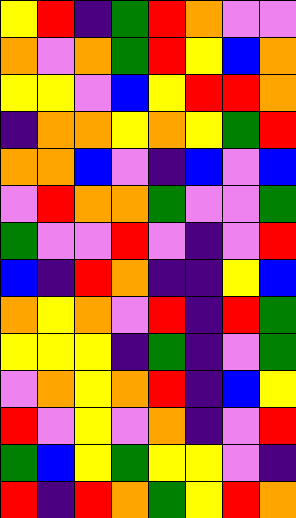[["yellow", "red", "indigo", "green", "red", "orange", "violet", "violet"], ["orange", "violet", "orange", "green", "red", "yellow", "blue", "orange"], ["yellow", "yellow", "violet", "blue", "yellow", "red", "red", "orange"], ["indigo", "orange", "orange", "yellow", "orange", "yellow", "green", "red"], ["orange", "orange", "blue", "violet", "indigo", "blue", "violet", "blue"], ["violet", "red", "orange", "orange", "green", "violet", "violet", "green"], ["green", "violet", "violet", "red", "violet", "indigo", "violet", "red"], ["blue", "indigo", "red", "orange", "indigo", "indigo", "yellow", "blue"], ["orange", "yellow", "orange", "violet", "red", "indigo", "red", "green"], ["yellow", "yellow", "yellow", "indigo", "green", "indigo", "violet", "green"], ["violet", "orange", "yellow", "orange", "red", "indigo", "blue", "yellow"], ["red", "violet", "yellow", "violet", "orange", "indigo", "violet", "red"], ["green", "blue", "yellow", "green", "yellow", "yellow", "violet", "indigo"], ["red", "indigo", "red", "orange", "green", "yellow", "red", "orange"]]